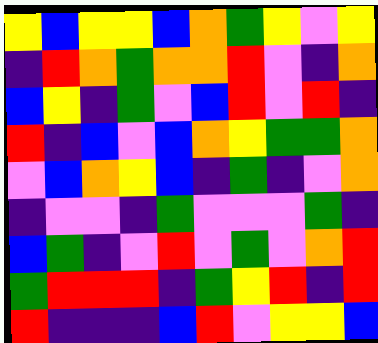[["yellow", "blue", "yellow", "yellow", "blue", "orange", "green", "yellow", "violet", "yellow"], ["indigo", "red", "orange", "green", "orange", "orange", "red", "violet", "indigo", "orange"], ["blue", "yellow", "indigo", "green", "violet", "blue", "red", "violet", "red", "indigo"], ["red", "indigo", "blue", "violet", "blue", "orange", "yellow", "green", "green", "orange"], ["violet", "blue", "orange", "yellow", "blue", "indigo", "green", "indigo", "violet", "orange"], ["indigo", "violet", "violet", "indigo", "green", "violet", "violet", "violet", "green", "indigo"], ["blue", "green", "indigo", "violet", "red", "violet", "green", "violet", "orange", "red"], ["green", "red", "red", "red", "indigo", "green", "yellow", "red", "indigo", "red"], ["red", "indigo", "indigo", "indigo", "blue", "red", "violet", "yellow", "yellow", "blue"]]